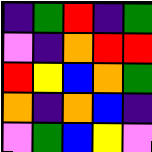[["indigo", "green", "red", "indigo", "green"], ["violet", "indigo", "orange", "red", "red"], ["red", "yellow", "blue", "orange", "green"], ["orange", "indigo", "orange", "blue", "indigo"], ["violet", "green", "blue", "yellow", "violet"]]